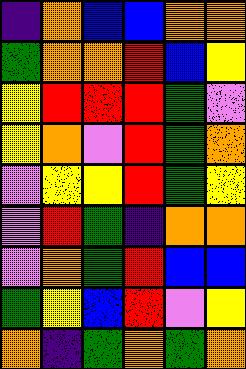[["indigo", "orange", "blue", "blue", "orange", "orange"], ["green", "orange", "orange", "red", "blue", "yellow"], ["yellow", "red", "red", "red", "green", "violet"], ["yellow", "orange", "violet", "red", "green", "orange"], ["violet", "yellow", "yellow", "red", "green", "yellow"], ["violet", "red", "green", "indigo", "orange", "orange"], ["violet", "orange", "green", "red", "blue", "blue"], ["green", "yellow", "blue", "red", "violet", "yellow"], ["orange", "indigo", "green", "orange", "green", "orange"]]